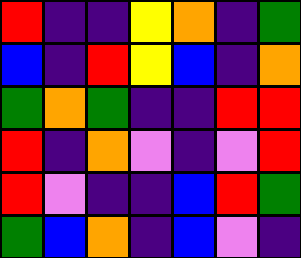[["red", "indigo", "indigo", "yellow", "orange", "indigo", "green"], ["blue", "indigo", "red", "yellow", "blue", "indigo", "orange"], ["green", "orange", "green", "indigo", "indigo", "red", "red"], ["red", "indigo", "orange", "violet", "indigo", "violet", "red"], ["red", "violet", "indigo", "indigo", "blue", "red", "green"], ["green", "blue", "orange", "indigo", "blue", "violet", "indigo"]]